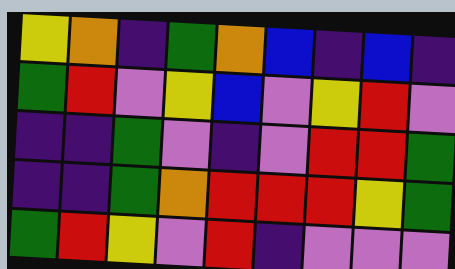[["yellow", "orange", "indigo", "green", "orange", "blue", "indigo", "blue", "indigo"], ["green", "red", "violet", "yellow", "blue", "violet", "yellow", "red", "violet"], ["indigo", "indigo", "green", "violet", "indigo", "violet", "red", "red", "green"], ["indigo", "indigo", "green", "orange", "red", "red", "red", "yellow", "green"], ["green", "red", "yellow", "violet", "red", "indigo", "violet", "violet", "violet"]]